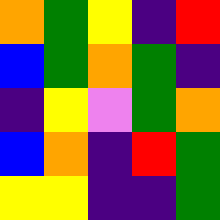[["orange", "green", "yellow", "indigo", "red"], ["blue", "green", "orange", "green", "indigo"], ["indigo", "yellow", "violet", "green", "orange"], ["blue", "orange", "indigo", "red", "green"], ["yellow", "yellow", "indigo", "indigo", "green"]]